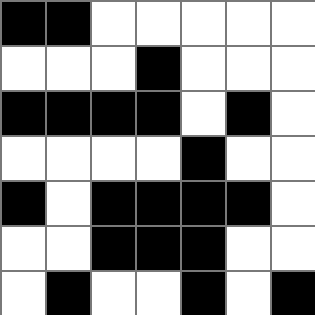[["black", "black", "white", "white", "white", "white", "white"], ["white", "white", "white", "black", "white", "white", "white"], ["black", "black", "black", "black", "white", "black", "white"], ["white", "white", "white", "white", "black", "white", "white"], ["black", "white", "black", "black", "black", "black", "white"], ["white", "white", "black", "black", "black", "white", "white"], ["white", "black", "white", "white", "black", "white", "black"]]